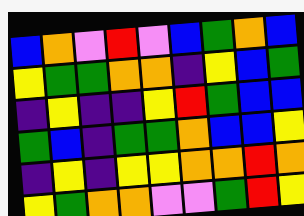[["blue", "orange", "violet", "red", "violet", "blue", "green", "orange", "blue"], ["yellow", "green", "green", "orange", "orange", "indigo", "yellow", "blue", "green"], ["indigo", "yellow", "indigo", "indigo", "yellow", "red", "green", "blue", "blue"], ["green", "blue", "indigo", "green", "green", "orange", "blue", "blue", "yellow"], ["indigo", "yellow", "indigo", "yellow", "yellow", "orange", "orange", "red", "orange"], ["yellow", "green", "orange", "orange", "violet", "violet", "green", "red", "yellow"]]